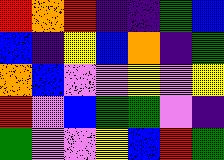[["red", "orange", "red", "indigo", "indigo", "green", "blue"], ["blue", "indigo", "yellow", "blue", "orange", "indigo", "green"], ["orange", "blue", "violet", "violet", "yellow", "violet", "yellow"], ["red", "violet", "blue", "green", "green", "violet", "indigo"], ["green", "violet", "violet", "yellow", "blue", "red", "green"]]